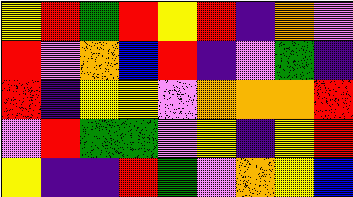[["yellow", "red", "green", "red", "yellow", "red", "indigo", "orange", "violet"], ["red", "violet", "orange", "blue", "red", "indigo", "violet", "green", "indigo"], ["red", "indigo", "yellow", "yellow", "violet", "orange", "orange", "orange", "red"], ["violet", "red", "green", "green", "violet", "yellow", "indigo", "yellow", "red"], ["yellow", "indigo", "indigo", "red", "green", "violet", "orange", "yellow", "blue"]]